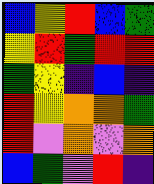[["blue", "yellow", "red", "blue", "green"], ["yellow", "red", "green", "red", "red"], ["green", "yellow", "indigo", "blue", "indigo"], ["red", "yellow", "orange", "orange", "green"], ["red", "violet", "orange", "violet", "orange"], ["blue", "green", "violet", "red", "indigo"]]